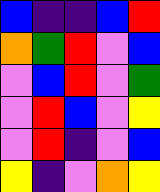[["blue", "indigo", "indigo", "blue", "red"], ["orange", "green", "red", "violet", "blue"], ["violet", "blue", "red", "violet", "green"], ["violet", "red", "blue", "violet", "yellow"], ["violet", "red", "indigo", "violet", "blue"], ["yellow", "indigo", "violet", "orange", "yellow"]]